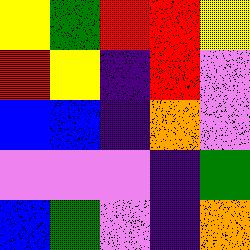[["yellow", "green", "red", "red", "yellow"], ["red", "yellow", "indigo", "red", "violet"], ["blue", "blue", "indigo", "orange", "violet"], ["violet", "violet", "violet", "indigo", "green"], ["blue", "green", "violet", "indigo", "orange"]]